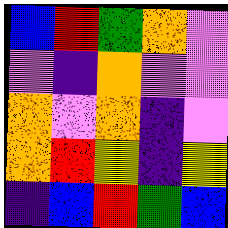[["blue", "red", "green", "orange", "violet"], ["violet", "indigo", "orange", "violet", "violet"], ["orange", "violet", "orange", "indigo", "violet"], ["orange", "red", "yellow", "indigo", "yellow"], ["indigo", "blue", "red", "green", "blue"]]